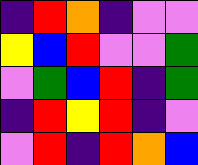[["indigo", "red", "orange", "indigo", "violet", "violet"], ["yellow", "blue", "red", "violet", "violet", "green"], ["violet", "green", "blue", "red", "indigo", "green"], ["indigo", "red", "yellow", "red", "indigo", "violet"], ["violet", "red", "indigo", "red", "orange", "blue"]]